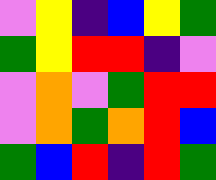[["violet", "yellow", "indigo", "blue", "yellow", "green"], ["green", "yellow", "red", "red", "indigo", "violet"], ["violet", "orange", "violet", "green", "red", "red"], ["violet", "orange", "green", "orange", "red", "blue"], ["green", "blue", "red", "indigo", "red", "green"]]